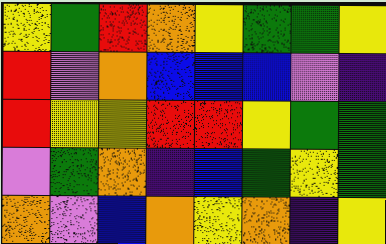[["yellow", "green", "red", "orange", "yellow", "green", "green", "yellow"], ["red", "violet", "orange", "blue", "blue", "blue", "violet", "indigo"], ["red", "yellow", "yellow", "red", "red", "yellow", "green", "green"], ["violet", "green", "orange", "indigo", "blue", "green", "yellow", "green"], ["orange", "violet", "blue", "orange", "yellow", "orange", "indigo", "yellow"]]